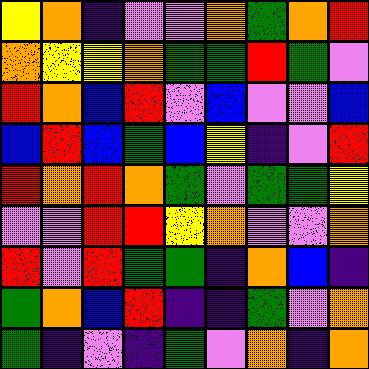[["yellow", "orange", "indigo", "violet", "violet", "orange", "green", "orange", "red"], ["orange", "yellow", "yellow", "orange", "green", "green", "red", "green", "violet"], ["red", "orange", "blue", "red", "violet", "blue", "violet", "violet", "blue"], ["blue", "red", "blue", "green", "blue", "yellow", "indigo", "violet", "red"], ["red", "orange", "red", "orange", "green", "violet", "green", "green", "yellow"], ["violet", "violet", "red", "red", "yellow", "orange", "violet", "violet", "orange"], ["red", "violet", "red", "green", "green", "indigo", "orange", "blue", "indigo"], ["green", "orange", "blue", "red", "indigo", "indigo", "green", "violet", "orange"], ["green", "indigo", "violet", "indigo", "green", "violet", "orange", "indigo", "orange"]]